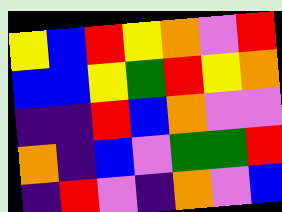[["yellow", "blue", "red", "yellow", "orange", "violet", "red"], ["blue", "blue", "yellow", "green", "red", "yellow", "orange"], ["indigo", "indigo", "red", "blue", "orange", "violet", "violet"], ["orange", "indigo", "blue", "violet", "green", "green", "red"], ["indigo", "red", "violet", "indigo", "orange", "violet", "blue"]]